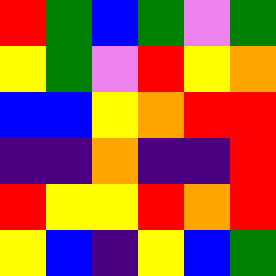[["red", "green", "blue", "green", "violet", "green"], ["yellow", "green", "violet", "red", "yellow", "orange"], ["blue", "blue", "yellow", "orange", "red", "red"], ["indigo", "indigo", "orange", "indigo", "indigo", "red"], ["red", "yellow", "yellow", "red", "orange", "red"], ["yellow", "blue", "indigo", "yellow", "blue", "green"]]